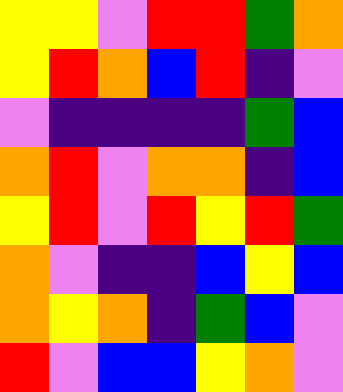[["yellow", "yellow", "violet", "red", "red", "green", "orange"], ["yellow", "red", "orange", "blue", "red", "indigo", "violet"], ["violet", "indigo", "indigo", "indigo", "indigo", "green", "blue"], ["orange", "red", "violet", "orange", "orange", "indigo", "blue"], ["yellow", "red", "violet", "red", "yellow", "red", "green"], ["orange", "violet", "indigo", "indigo", "blue", "yellow", "blue"], ["orange", "yellow", "orange", "indigo", "green", "blue", "violet"], ["red", "violet", "blue", "blue", "yellow", "orange", "violet"]]